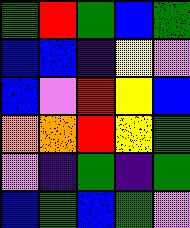[["green", "red", "green", "blue", "green"], ["blue", "blue", "indigo", "yellow", "violet"], ["blue", "violet", "red", "yellow", "blue"], ["orange", "orange", "red", "yellow", "green"], ["violet", "indigo", "green", "indigo", "green"], ["blue", "green", "blue", "green", "violet"]]